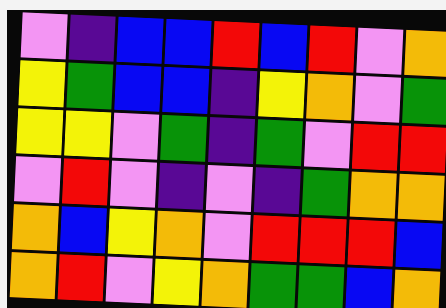[["violet", "indigo", "blue", "blue", "red", "blue", "red", "violet", "orange"], ["yellow", "green", "blue", "blue", "indigo", "yellow", "orange", "violet", "green"], ["yellow", "yellow", "violet", "green", "indigo", "green", "violet", "red", "red"], ["violet", "red", "violet", "indigo", "violet", "indigo", "green", "orange", "orange"], ["orange", "blue", "yellow", "orange", "violet", "red", "red", "red", "blue"], ["orange", "red", "violet", "yellow", "orange", "green", "green", "blue", "orange"]]